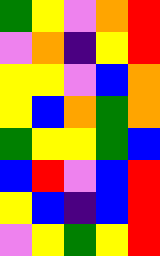[["green", "yellow", "violet", "orange", "red"], ["violet", "orange", "indigo", "yellow", "red"], ["yellow", "yellow", "violet", "blue", "orange"], ["yellow", "blue", "orange", "green", "orange"], ["green", "yellow", "yellow", "green", "blue"], ["blue", "red", "violet", "blue", "red"], ["yellow", "blue", "indigo", "blue", "red"], ["violet", "yellow", "green", "yellow", "red"]]